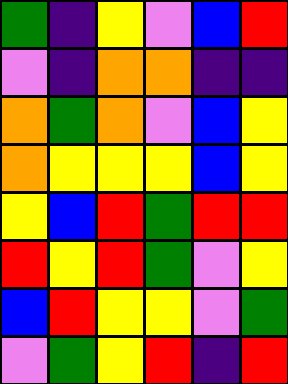[["green", "indigo", "yellow", "violet", "blue", "red"], ["violet", "indigo", "orange", "orange", "indigo", "indigo"], ["orange", "green", "orange", "violet", "blue", "yellow"], ["orange", "yellow", "yellow", "yellow", "blue", "yellow"], ["yellow", "blue", "red", "green", "red", "red"], ["red", "yellow", "red", "green", "violet", "yellow"], ["blue", "red", "yellow", "yellow", "violet", "green"], ["violet", "green", "yellow", "red", "indigo", "red"]]